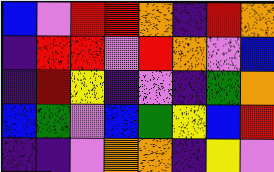[["blue", "violet", "red", "red", "orange", "indigo", "red", "orange"], ["indigo", "red", "red", "violet", "red", "orange", "violet", "blue"], ["indigo", "red", "yellow", "indigo", "violet", "indigo", "green", "orange"], ["blue", "green", "violet", "blue", "green", "yellow", "blue", "red"], ["indigo", "indigo", "violet", "orange", "orange", "indigo", "yellow", "violet"]]